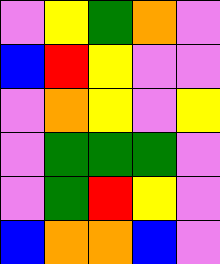[["violet", "yellow", "green", "orange", "violet"], ["blue", "red", "yellow", "violet", "violet"], ["violet", "orange", "yellow", "violet", "yellow"], ["violet", "green", "green", "green", "violet"], ["violet", "green", "red", "yellow", "violet"], ["blue", "orange", "orange", "blue", "violet"]]